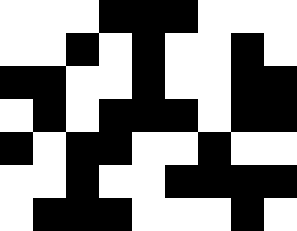[["white", "white", "white", "black", "black", "black", "white", "white", "white"], ["white", "white", "black", "white", "black", "white", "white", "black", "white"], ["black", "black", "white", "white", "black", "white", "white", "black", "black"], ["white", "black", "white", "black", "black", "black", "white", "black", "black"], ["black", "white", "black", "black", "white", "white", "black", "white", "white"], ["white", "white", "black", "white", "white", "black", "black", "black", "black"], ["white", "black", "black", "black", "white", "white", "white", "black", "white"]]